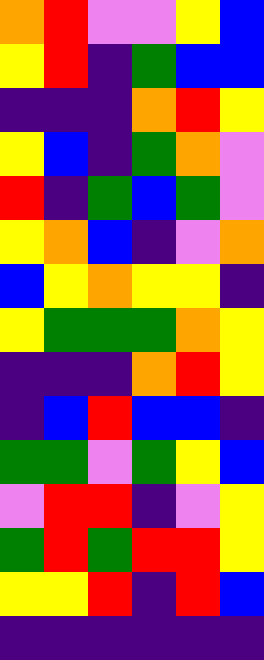[["orange", "red", "violet", "violet", "yellow", "blue"], ["yellow", "red", "indigo", "green", "blue", "blue"], ["indigo", "indigo", "indigo", "orange", "red", "yellow"], ["yellow", "blue", "indigo", "green", "orange", "violet"], ["red", "indigo", "green", "blue", "green", "violet"], ["yellow", "orange", "blue", "indigo", "violet", "orange"], ["blue", "yellow", "orange", "yellow", "yellow", "indigo"], ["yellow", "green", "green", "green", "orange", "yellow"], ["indigo", "indigo", "indigo", "orange", "red", "yellow"], ["indigo", "blue", "red", "blue", "blue", "indigo"], ["green", "green", "violet", "green", "yellow", "blue"], ["violet", "red", "red", "indigo", "violet", "yellow"], ["green", "red", "green", "red", "red", "yellow"], ["yellow", "yellow", "red", "indigo", "red", "blue"], ["indigo", "indigo", "indigo", "indigo", "indigo", "indigo"]]